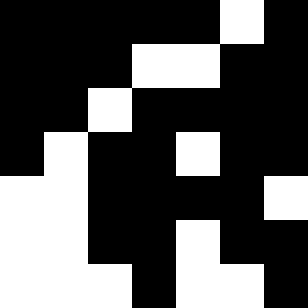[["black", "black", "black", "black", "black", "white", "black"], ["black", "black", "black", "white", "white", "black", "black"], ["black", "black", "white", "black", "black", "black", "black"], ["black", "white", "black", "black", "white", "black", "black"], ["white", "white", "black", "black", "black", "black", "white"], ["white", "white", "black", "black", "white", "black", "black"], ["white", "white", "white", "black", "white", "white", "black"]]